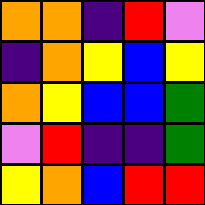[["orange", "orange", "indigo", "red", "violet"], ["indigo", "orange", "yellow", "blue", "yellow"], ["orange", "yellow", "blue", "blue", "green"], ["violet", "red", "indigo", "indigo", "green"], ["yellow", "orange", "blue", "red", "red"]]